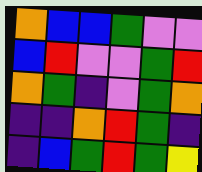[["orange", "blue", "blue", "green", "violet", "violet"], ["blue", "red", "violet", "violet", "green", "red"], ["orange", "green", "indigo", "violet", "green", "orange"], ["indigo", "indigo", "orange", "red", "green", "indigo"], ["indigo", "blue", "green", "red", "green", "yellow"]]